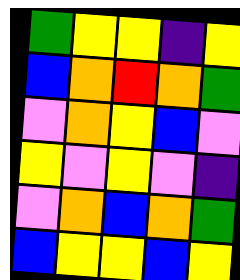[["green", "yellow", "yellow", "indigo", "yellow"], ["blue", "orange", "red", "orange", "green"], ["violet", "orange", "yellow", "blue", "violet"], ["yellow", "violet", "yellow", "violet", "indigo"], ["violet", "orange", "blue", "orange", "green"], ["blue", "yellow", "yellow", "blue", "yellow"]]